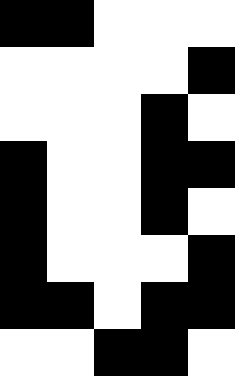[["black", "black", "white", "white", "white"], ["white", "white", "white", "white", "black"], ["white", "white", "white", "black", "white"], ["black", "white", "white", "black", "black"], ["black", "white", "white", "black", "white"], ["black", "white", "white", "white", "black"], ["black", "black", "white", "black", "black"], ["white", "white", "black", "black", "white"]]